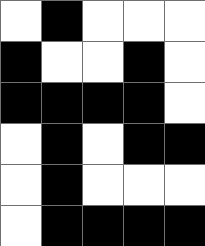[["white", "black", "white", "white", "white"], ["black", "white", "white", "black", "white"], ["black", "black", "black", "black", "white"], ["white", "black", "white", "black", "black"], ["white", "black", "white", "white", "white"], ["white", "black", "black", "black", "black"]]